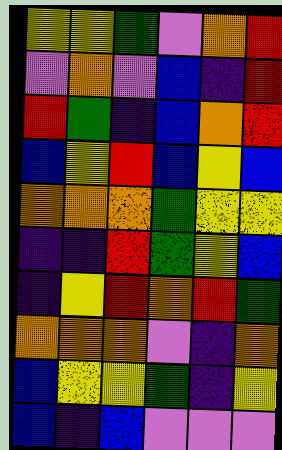[["yellow", "yellow", "green", "violet", "orange", "red"], ["violet", "orange", "violet", "blue", "indigo", "red"], ["red", "green", "indigo", "blue", "orange", "red"], ["blue", "yellow", "red", "blue", "yellow", "blue"], ["orange", "orange", "orange", "green", "yellow", "yellow"], ["indigo", "indigo", "red", "green", "yellow", "blue"], ["indigo", "yellow", "red", "orange", "red", "green"], ["orange", "orange", "orange", "violet", "indigo", "orange"], ["blue", "yellow", "yellow", "green", "indigo", "yellow"], ["blue", "indigo", "blue", "violet", "violet", "violet"]]